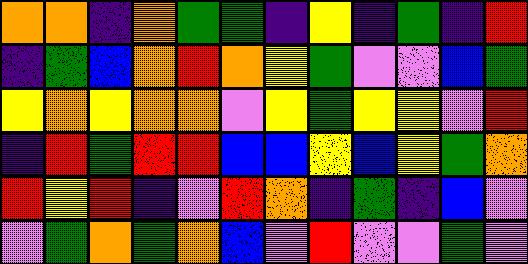[["orange", "orange", "indigo", "orange", "green", "green", "indigo", "yellow", "indigo", "green", "indigo", "red"], ["indigo", "green", "blue", "orange", "red", "orange", "yellow", "green", "violet", "violet", "blue", "green"], ["yellow", "orange", "yellow", "orange", "orange", "violet", "yellow", "green", "yellow", "yellow", "violet", "red"], ["indigo", "red", "green", "red", "red", "blue", "blue", "yellow", "blue", "yellow", "green", "orange"], ["red", "yellow", "red", "indigo", "violet", "red", "orange", "indigo", "green", "indigo", "blue", "violet"], ["violet", "green", "orange", "green", "orange", "blue", "violet", "red", "violet", "violet", "green", "violet"]]